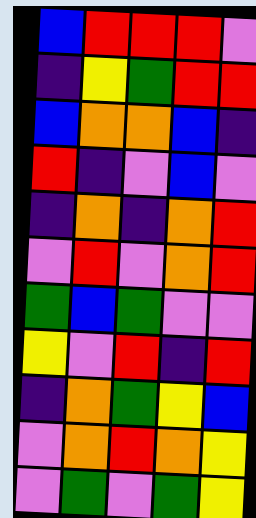[["blue", "red", "red", "red", "violet"], ["indigo", "yellow", "green", "red", "red"], ["blue", "orange", "orange", "blue", "indigo"], ["red", "indigo", "violet", "blue", "violet"], ["indigo", "orange", "indigo", "orange", "red"], ["violet", "red", "violet", "orange", "red"], ["green", "blue", "green", "violet", "violet"], ["yellow", "violet", "red", "indigo", "red"], ["indigo", "orange", "green", "yellow", "blue"], ["violet", "orange", "red", "orange", "yellow"], ["violet", "green", "violet", "green", "yellow"]]